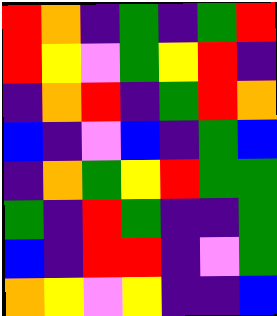[["red", "orange", "indigo", "green", "indigo", "green", "red"], ["red", "yellow", "violet", "green", "yellow", "red", "indigo"], ["indigo", "orange", "red", "indigo", "green", "red", "orange"], ["blue", "indigo", "violet", "blue", "indigo", "green", "blue"], ["indigo", "orange", "green", "yellow", "red", "green", "green"], ["green", "indigo", "red", "green", "indigo", "indigo", "green"], ["blue", "indigo", "red", "red", "indigo", "violet", "green"], ["orange", "yellow", "violet", "yellow", "indigo", "indigo", "blue"]]